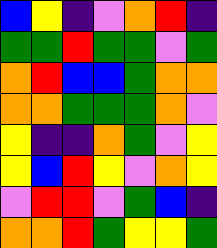[["blue", "yellow", "indigo", "violet", "orange", "red", "indigo"], ["green", "green", "red", "green", "green", "violet", "green"], ["orange", "red", "blue", "blue", "green", "orange", "orange"], ["orange", "orange", "green", "green", "green", "orange", "violet"], ["yellow", "indigo", "indigo", "orange", "green", "violet", "yellow"], ["yellow", "blue", "red", "yellow", "violet", "orange", "yellow"], ["violet", "red", "red", "violet", "green", "blue", "indigo"], ["orange", "orange", "red", "green", "yellow", "yellow", "green"]]